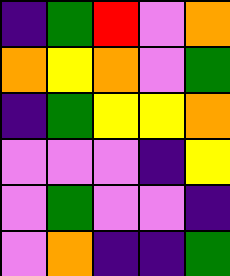[["indigo", "green", "red", "violet", "orange"], ["orange", "yellow", "orange", "violet", "green"], ["indigo", "green", "yellow", "yellow", "orange"], ["violet", "violet", "violet", "indigo", "yellow"], ["violet", "green", "violet", "violet", "indigo"], ["violet", "orange", "indigo", "indigo", "green"]]